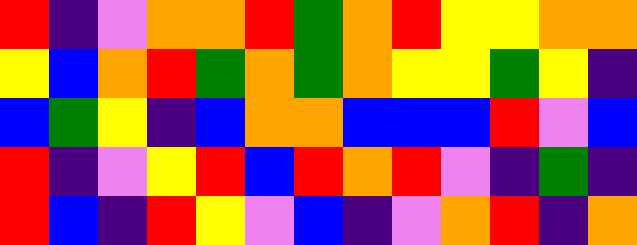[["red", "indigo", "violet", "orange", "orange", "red", "green", "orange", "red", "yellow", "yellow", "orange", "orange"], ["yellow", "blue", "orange", "red", "green", "orange", "green", "orange", "yellow", "yellow", "green", "yellow", "indigo"], ["blue", "green", "yellow", "indigo", "blue", "orange", "orange", "blue", "blue", "blue", "red", "violet", "blue"], ["red", "indigo", "violet", "yellow", "red", "blue", "red", "orange", "red", "violet", "indigo", "green", "indigo"], ["red", "blue", "indigo", "red", "yellow", "violet", "blue", "indigo", "violet", "orange", "red", "indigo", "orange"]]